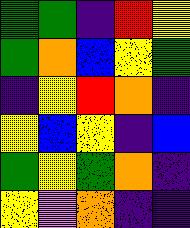[["green", "green", "indigo", "red", "yellow"], ["green", "orange", "blue", "yellow", "green"], ["indigo", "yellow", "red", "orange", "indigo"], ["yellow", "blue", "yellow", "indigo", "blue"], ["green", "yellow", "green", "orange", "indigo"], ["yellow", "violet", "orange", "indigo", "indigo"]]